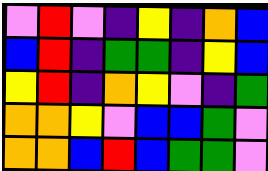[["violet", "red", "violet", "indigo", "yellow", "indigo", "orange", "blue"], ["blue", "red", "indigo", "green", "green", "indigo", "yellow", "blue"], ["yellow", "red", "indigo", "orange", "yellow", "violet", "indigo", "green"], ["orange", "orange", "yellow", "violet", "blue", "blue", "green", "violet"], ["orange", "orange", "blue", "red", "blue", "green", "green", "violet"]]